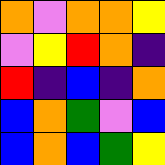[["orange", "violet", "orange", "orange", "yellow"], ["violet", "yellow", "red", "orange", "indigo"], ["red", "indigo", "blue", "indigo", "orange"], ["blue", "orange", "green", "violet", "blue"], ["blue", "orange", "blue", "green", "yellow"]]